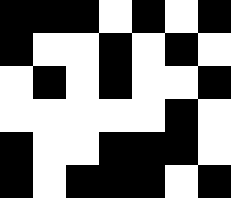[["black", "black", "black", "white", "black", "white", "black"], ["black", "white", "white", "black", "white", "black", "white"], ["white", "black", "white", "black", "white", "white", "black"], ["white", "white", "white", "white", "white", "black", "white"], ["black", "white", "white", "black", "black", "black", "white"], ["black", "white", "black", "black", "black", "white", "black"]]